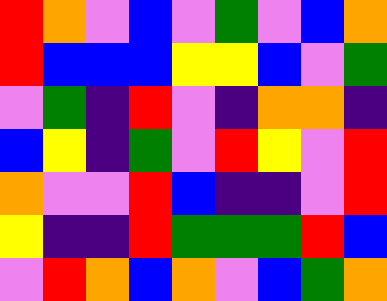[["red", "orange", "violet", "blue", "violet", "green", "violet", "blue", "orange"], ["red", "blue", "blue", "blue", "yellow", "yellow", "blue", "violet", "green"], ["violet", "green", "indigo", "red", "violet", "indigo", "orange", "orange", "indigo"], ["blue", "yellow", "indigo", "green", "violet", "red", "yellow", "violet", "red"], ["orange", "violet", "violet", "red", "blue", "indigo", "indigo", "violet", "red"], ["yellow", "indigo", "indigo", "red", "green", "green", "green", "red", "blue"], ["violet", "red", "orange", "blue", "orange", "violet", "blue", "green", "orange"]]